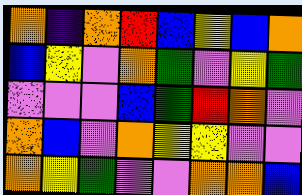[["orange", "indigo", "orange", "red", "blue", "yellow", "blue", "orange"], ["blue", "yellow", "violet", "orange", "green", "violet", "yellow", "green"], ["violet", "violet", "violet", "blue", "green", "red", "orange", "violet"], ["orange", "blue", "violet", "orange", "yellow", "yellow", "violet", "violet"], ["orange", "yellow", "green", "violet", "violet", "orange", "orange", "blue"]]